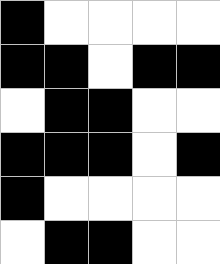[["black", "white", "white", "white", "white"], ["black", "black", "white", "black", "black"], ["white", "black", "black", "white", "white"], ["black", "black", "black", "white", "black"], ["black", "white", "white", "white", "white"], ["white", "black", "black", "white", "white"]]